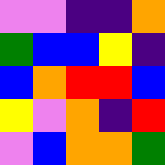[["violet", "violet", "indigo", "indigo", "orange"], ["green", "blue", "blue", "yellow", "indigo"], ["blue", "orange", "red", "red", "blue"], ["yellow", "violet", "orange", "indigo", "red"], ["violet", "blue", "orange", "orange", "green"]]